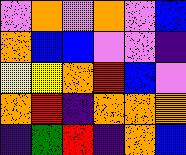[["violet", "orange", "violet", "orange", "violet", "blue"], ["orange", "blue", "blue", "violet", "violet", "indigo"], ["yellow", "yellow", "orange", "red", "blue", "violet"], ["orange", "red", "indigo", "orange", "orange", "orange"], ["indigo", "green", "red", "indigo", "orange", "blue"]]